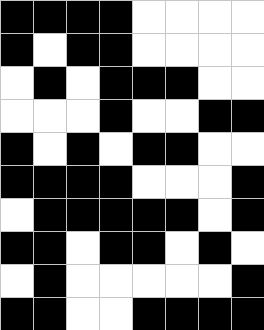[["black", "black", "black", "black", "white", "white", "white", "white"], ["black", "white", "black", "black", "white", "white", "white", "white"], ["white", "black", "white", "black", "black", "black", "white", "white"], ["white", "white", "white", "black", "white", "white", "black", "black"], ["black", "white", "black", "white", "black", "black", "white", "white"], ["black", "black", "black", "black", "white", "white", "white", "black"], ["white", "black", "black", "black", "black", "black", "white", "black"], ["black", "black", "white", "black", "black", "white", "black", "white"], ["white", "black", "white", "white", "white", "white", "white", "black"], ["black", "black", "white", "white", "black", "black", "black", "black"]]